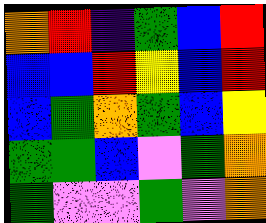[["orange", "red", "indigo", "green", "blue", "red"], ["blue", "blue", "red", "yellow", "blue", "red"], ["blue", "green", "orange", "green", "blue", "yellow"], ["green", "green", "blue", "violet", "green", "orange"], ["green", "violet", "violet", "green", "violet", "orange"]]